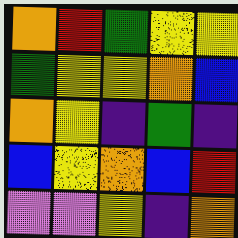[["orange", "red", "green", "yellow", "yellow"], ["green", "yellow", "yellow", "orange", "blue"], ["orange", "yellow", "indigo", "green", "indigo"], ["blue", "yellow", "orange", "blue", "red"], ["violet", "violet", "yellow", "indigo", "orange"]]